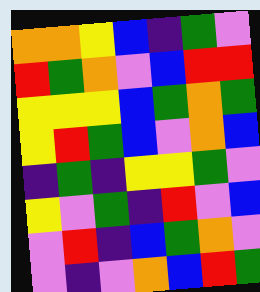[["orange", "orange", "yellow", "blue", "indigo", "green", "violet"], ["red", "green", "orange", "violet", "blue", "red", "red"], ["yellow", "yellow", "yellow", "blue", "green", "orange", "green"], ["yellow", "red", "green", "blue", "violet", "orange", "blue"], ["indigo", "green", "indigo", "yellow", "yellow", "green", "violet"], ["yellow", "violet", "green", "indigo", "red", "violet", "blue"], ["violet", "red", "indigo", "blue", "green", "orange", "violet"], ["violet", "indigo", "violet", "orange", "blue", "red", "green"]]